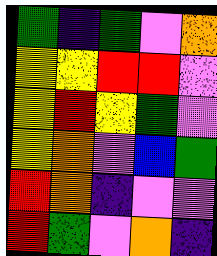[["green", "indigo", "green", "violet", "orange"], ["yellow", "yellow", "red", "red", "violet"], ["yellow", "red", "yellow", "green", "violet"], ["yellow", "orange", "violet", "blue", "green"], ["red", "orange", "indigo", "violet", "violet"], ["red", "green", "violet", "orange", "indigo"]]